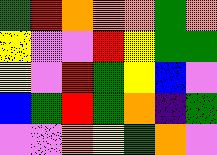[["green", "red", "orange", "orange", "orange", "green", "orange"], ["yellow", "violet", "violet", "red", "yellow", "green", "green"], ["yellow", "violet", "red", "green", "yellow", "blue", "violet"], ["blue", "green", "red", "green", "orange", "indigo", "green"], ["violet", "violet", "orange", "yellow", "green", "orange", "violet"]]